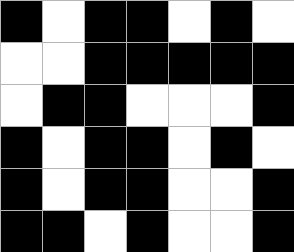[["black", "white", "black", "black", "white", "black", "white"], ["white", "white", "black", "black", "black", "black", "black"], ["white", "black", "black", "white", "white", "white", "black"], ["black", "white", "black", "black", "white", "black", "white"], ["black", "white", "black", "black", "white", "white", "black"], ["black", "black", "white", "black", "white", "white", "black"]]